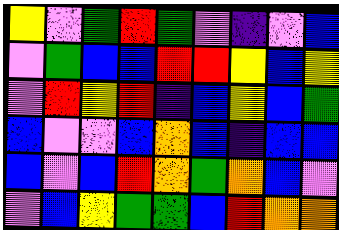[["yellow", "violet", "green", "red", "green", "violet", "indigo", "violet", "blue"], ["violet", "green", "blue", "blue", "red", "red", "yellow", "blue", "yellow"], ["violet", "red", "yellow", "red", "indigo", "blue", "yellow", "blue", "green"], ["blue", "violet", "violet", "blue", "orange", "blue", "indigo", "blue", "blue"], ["blue", "violet", "blue", "red", "orange", "green", "orange", "blue", "violet"], ["violet", "blue", "yellow", "green", "green", "blue", "red", "orange", "orange"]]